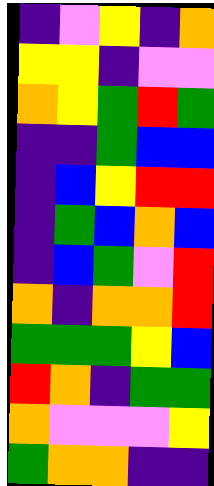[["indigo", "violet", "yellow", "indigo", "orange"], ["yellow", "yellow", "indigo", "violet", "violet"], ["orange", "yellow", "green", "red", "green"], ["indigo", "indigo", "green", "blue", "blue"], ["indigo", "blue", "yellow", "red", "red"], ["indigo", "green", "blue", "orange", "blue"], ["indigo", "blue", "green", "violet", "red"], ["orange", "indigo", "orange", "orange", "red"], ["green", "green", "green", "yellow", "blue"], ["red", "orange", "indigo", "green", "green"], ["orange", "violet", "violet", "violet", "yellow"], ["green", "orange", "orange", "indigo", "indigo"]]